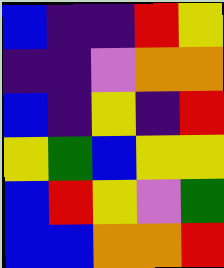[["blue", "indigo", "indigo", "red", "yellow"], ["indigo", "indigo", "violet", "orange", "orange"], ["blue", "indigo", "yellow", "indigo", "red"], ["yellow", "green", "blue", "yellow", "yellow"], ["blue", "red", "yellow", "violet", "green"], ["blue", "blue", "orange", "orange", "red"]]